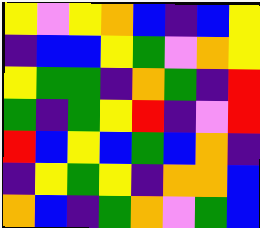[["yellow", "violet", "yellow", "orange", "blue", "indigo", "blue", "yellow"], ["indigo", "blue", "blue", "yellow", "green", "violet", "orange", "yellow"], ["yellow", "green", "green", "indigo", "orange", "green", "indigo", "red"], ["green", "indigo", "green", "yellow", "red", "indigo", "violet", "red"], ["red", "blue", "yellow", "blue", "green", "blue", "orange", "indigo"], ["indigo", "yellow", "green", "yellow", "indigo", "orange", "orange", "blue"], ["orange", "blue", "indigo", "green", "orange", "violet", "green", "blue"]]